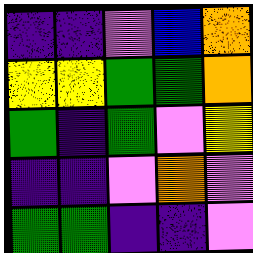[["indigo", "indigo", "violet", "blue", "orange"], ["yellow", "yellow", "green", "green", "orange"], ["green", "indigo", "green", "violet", "yellow"], ["indigo", "indigo", "violet", "orange", "violet"], ["green", "green", "indigo", "indigo", "violet"]]